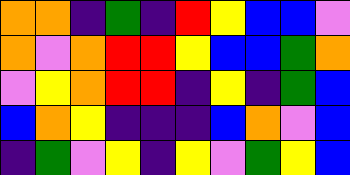[["orange", "orange", "indigo", "green", "indigo", "red", "yellow", "blue", "blue", "violet"], ["orange", "violet", "orange", "red", "red", "yellow", "blue", "blue", "green", "orange"], ["violet", "yellow", "orange", "red", "red", "indigo", "yellow", "indigo", "green", "blue"], ["blue", "orange", "yellow", "indigo", "indigo", "indigo", "blue", "orange", "violet", "blue"], ["indigo", "green", "violet", "yellow", "indigo", "yellow", "violet", "green", "yellow", "blue"]]